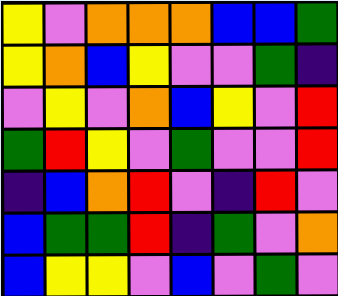[["yellow", "violet", "orange", "orange", "orange", "blue", "blue", "green"], ["yellow", "orange", "blue", "yellow", "violet", "violet", "green", "indigo"], ["violet", "yellow", "violet", "orange", "blue", "yellow", "violet", "red"], ["green", "red", "yellow", "violet", "green", "violet", "violet", "red"], ["indigo", "blue", "orange", "red", "violet", "indigo", "red", "violet"], ["blue", "green", "green", "red", "indigo", "green", "violet", "orange"], ["blue", "yellow", "yellow", "violet", "blue", "violet", "green", "violet"]]